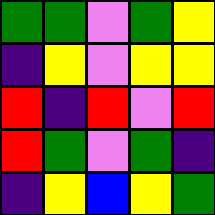[["green", "green", "violet", "green", "yellow"], ["indigo", "yellow", "violet", "yellow", "yellow"], ["red", "indigo", "red", "violet", "red"], ["red", "green", "violet", "green", "indigo"], ["indigo", "yellow", "blue", "yellow", "green"]]